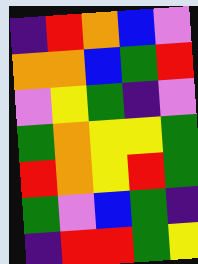[["indigo", "red", "orange", "blue", "violet"], ["orange", "orange", "blue", "green", "red"], ["violet", "yellow", "green", "indigo", "violet"], ["green", "orange", "yellow", "yellow", "green"], ["red", "orange", "yellow", "red", "green"], ["green", "violet", "blue", "green", "indigo"], ["indigo", "red", "red", "green", "yellow"]]